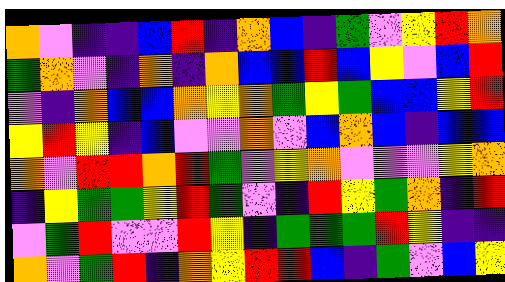[["orange", "violet", "indigo", "indigo", "blue", "red", "indigo", "orange", "blue", "indigo", "green", "violet", "yellow", "red", "orange"], ["green", "orange", "violet", "indigo", "orange", "indigo", "orange", "blue", "blue", "red", "blue", "yellow", "violet", "blue", "red"], ["violet", "indigo", "orange", "blue", "blue", "orange", "yellow", "orange", "green", "yellow", "green", "blue", "blue", "yellow", "red"], ["yellow", "red", "yellow", "indigo", "blue", "violet", "violet", "orange", "violet", "blue", "orange", "blue", "indigo", "blue", "blue"], ["orange", "violet", "red", "red", "orange", "red", "green", "violet", "yellow", "orange", "violet", "violet", "violet", "yellow", "orange"], ["indigo", "yellow", "green", "green", "yellow", "red", "green", "violet", "indigo", "red", "yellow", "green", "orange", "indigo", "red"], ["violet", "green", "red", "violet", "violet", "red", "yellow", "indigo", "green", "green", "green", "red", "yellow", "indigo", "indigo"], ["orange", "violet", "green", "red", "indigo", "orange", "yellow", "red", "red", "blue", "indigo", "green", "violet", "blue", "yellow"]]